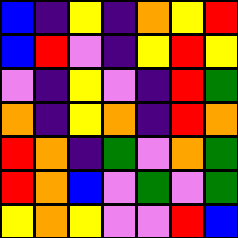[["blue", "indigo", "yellow", "indigo", "orange", "yellow", "red"], ["blue", "red", "violet", "indigo", "yellow", "red", "yellow"], ["violet", "indigo", "yellow", "violet", "indigo", "red", "green"], ["orange", "indigo", "yellow", "orange", "indigo", "red", "orange"], ["red", "orange", "indigo", "green", "violet", "orange", "green"], ["red", "orange", "blue", "violet", "green", "violet", "green"], ["yellow", "orange", "yellow", "violet", "violet", "red", "blue"]]